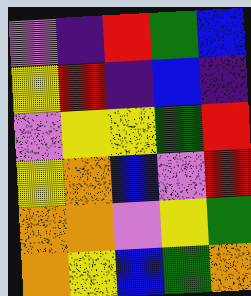[["violet", "indigo", "red", "green", "blue"], ["yellow", "red", "indigo", "blue", "indigo"], ["violet", "yellow", "yellow", "green", "red"], ["yellow", "orange", "blue", "violet", "red"], ["orange", "orange", "violet", "yellow", "green"], ["orange", "yellow", "blue", "green", "orange"]]